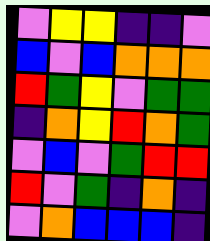[["violet", "yellow", "yellow", "indigo", "indigo", "violet"], ["blue", "violet", "blue", "orange", "orange", "orange"], ["red", "green", "yellow", "violet", "green", "green"], ["indigo", "orange", "yellow", "red", "orange", "green"], ["violet", "blue", "violet", "green", "red", "red"], ["red", "violet", "green", "indigo", "orange", "indigo"], ["violet", "orange", "blue", "blue", "blue", "indigo"]]